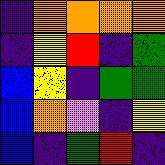[["indigo", "orange", "orange", "orange", "orange"], ["indigo", "yellow", "red", "indigo", "green"], ["blue", "yellow", "indigo", "green", "green"], ["blue", "orange", "violet", "indigo", "yellow"], ["blue", "indigo", "green", "red", "indigo"]]